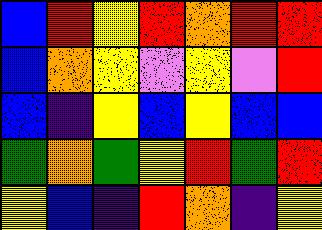[["blue", "red", "yellow", "red", "orange", "red", "red"], ["blue", "orange", "yellow", "violet", "yellow", "violet", "red"], ["blue", "indigo", "yellow", "blue", "yellow", "blue", "blue"], ["green", "orange", "green", "yellow", "red", "green", "red"], ["yellow", "blue", "indigo", "red", "orange", "indigo", "yellow"]]